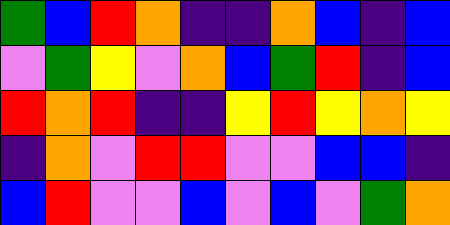[["green", "blue", "red", "orange", "indigo", "indigo", "orange", "blue", "indigo", "blue"], ["violet", "green", "yellow", "violet", "orange", "blue", "green", "red", "indigo", "blue"], ["red", "orange", "red", "indigo", "indigo", "yellow", "red", "yellow", "orange", "yellow"], ["indigo", "orange", "violet", "red", "red", "violet", "violet", "blue", "blue", "indigo"], ["blue", "red", "violet", "violet", "blue", "violet", "blue", "violet", "green", "orange"]]